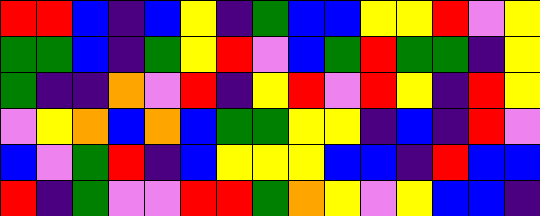[["red", "red", "blue", "indigo", "blue", "yellow", "indigo", "green", "blue", "blue", "yellow", "yellow", "red", "violet", "yellow"], ["green", "green", "blue", "indigo", "green", "yellow", "red", "violet", "blue", "green", "red", "green", "green", "indigo", "yellow"], ["green", "indigo", "indigo", "orange", "violet", "red", "indigo", "yellow", "red", "violet", "red", "yellow", "indigo", "red", "yellow"], ["violet", "yellow", "orange", "blue", "orange", "blue", "green", "green", "yellow", "yellow", "indigo", "blue", "indigo", "red", "violet"], ["blue", "violet", "green", "red", "indigo", "blue", "yellow", "yellow", "yellow", "blue", "blue", "indigo", "red", "blue", "blue"], ["red", "indigo", "green", "violet", "violet", "red", "red", "green", "orange", "yellow", "violet", "yellow", "blue", "blue", "indigo"]]